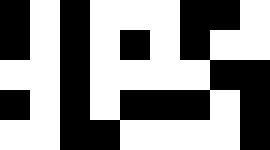[["black", "white", "black", "white", "white", "white", "black", "black", "white"], ["black", "white", "black", "white", "black", "white", "black", "white", "white"], ["white", "white", "black", "white", "white", "white", "white", "black", "black"], ["black", "white", "black", "white", "black", "black", "black", "white", "black"], ["white", "white", "black", "black", "white", "white", "white", "white", "black"]]